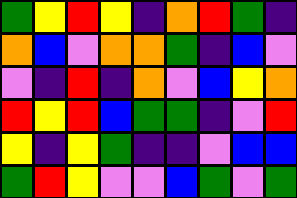[["green", "yellow", "red", "yellow", "indigo", "orange", "red", "green", "indigo"], ["orange", "blue", "violet", "orange", "orange", "green", "indigo", "blue", "violet"], ["violet", "indigo", "red", "indigo", "orange", "violet", "blue", "yellow", "orange"], ["red", "yellow", "red", "blue", "green", "green", "indigo", "violet", "red"], ["yellow", "indigo", "yellow", "green", "indigo", "indigo", "violet", "blue", "blue"], ["green", "red", "yellow", "violet", "violet", "blue", "green", "violet", "green"]]